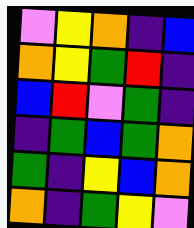[["violet", "yellow", "orange", "indigo", "blue"], ["orange", "yellow", "green", "red", "indigo"], ["blue", "red", "violet", "green", "indigo"], ["indigo", "green", "blue", "green", "orange"], ["green", "indigo", "yellow", "blue", "orange"], ["orange", "indigo", "green", "yellow", "violet"]]